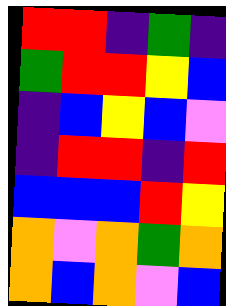[["red", "red", "indigo", "green", "indigo"], ["green", "red", "red", "yellow", "blue"], ["indigo", "blue", "yellow", "blue", "violet"], ["indigo", "red", "red", "indigo", "red"], ["blue", "blue", "blue", "red", "yellow"], ["orange", "violet", "orange", "green", "orange"], ["orange", "blue", "orange", "violet", "blue"]]